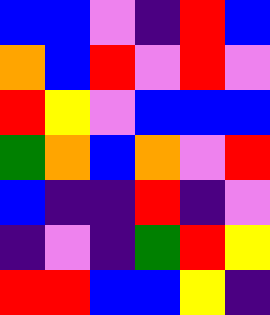[["blue", "blue", "violet", "indigo", "red", "blue"], ["orange", "blue", "red", "violet", "red", "violet"], ["red", "yellow", "violet", "blue", "blue", "blue"], ["green", "orange", "blue", "orange", "violet", "red"], ["blue", "indigo", "indigo", "red", "indigo", "violet"], ["indigo", "violet", "indigo", "green", "red", "yellow"], ["red", "red", "blue", "blue", "yellow", "indigo"]]